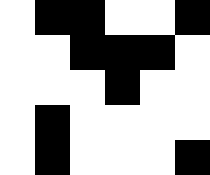[["white", "black", "black", "white", "white", "black"], ["white", "white", "black", "black", "black", "white"], ["white", "white", "white", "black", "white", "white"], ["white", "black", "white", "white", "white", "white"], ["white", "black", "white", "white", "white", "black"]]